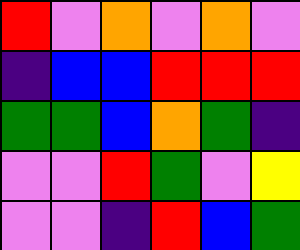[["red", "violet", "orange", "violet", "orange", "violet"], ["indigo", "blue", "blue", "red", "red", "red"], ["green", "green", "blue", "orange", "green", "indigo"], ["violet", "violet", "red", "green", "violet", "yellow"], ["violet", "violet", "indigo", "red", "blue", "green"]]